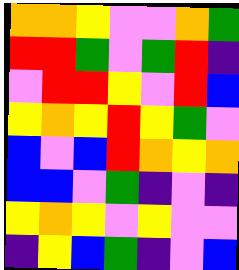[["orange", "orange", "yellow", "violet", "violet", "orange", "green"], ["red", "red", "green", "violet", "green", "red", "indigo"], ["violet", "red", "red", "yellow", "violet", "red", "blue"], ["yellow", "orange", "yellow", "red", "yellow", "green", "violet"], ["blue", "violet", "blue", "red", "orange", "yellow", "orange"], ["blue", "blue", "violet", "green", "indigo", "violet", "indigo"], ["yellow", "orange", "yellow", "violet", "yellow", "violet", "violet"], ["indigo", "yellow", "blue", "green", "indigo", "violet", "blue"]]